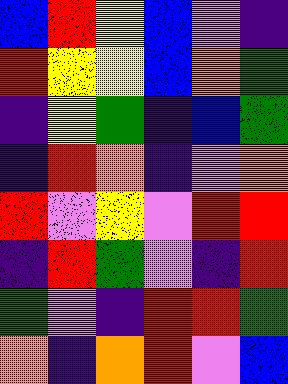[["blue", "red", "yellow", "blue", "violet", "indigo"], ["red", "yellow", "yellow", "blue", "orange", "green"], ["indigo", "yellow", "green", "indigo", "blue", "green"], ["indigo", "red", "orange", "indigo", "violet", "orange"], ["red", "violet", "yellow", "violet", "red", "red"], ["indigo", "red", "green", "violet", "indigo", "red"], ["green", "violet", "indigo", "red", "red", "green"], ["orange", "indigo", "orange", "red", "violet", "blue"]]